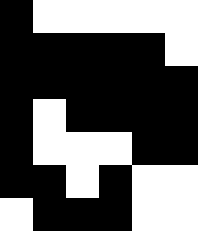[["black", "white", "white", "white", "white", "white"], ["black", "black", "black", "black", "black", "white"], ["black", "black", "black", "black", "black", "black"], ["black", "white", "black", "black", "black", "black"], ["black", "white", "white", "white", "black", "black"], ["black", "black", "white", "black", "white", "white"], ["white", "black", "black", "black", "white", "white"]]